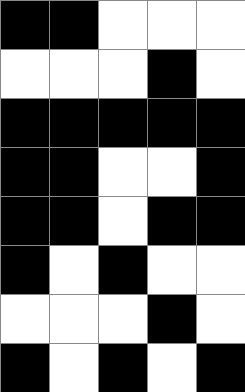[["black", "black", "white", "white", "white"], ["white", "white", "white", "black", "white"], ["black", "black", "black", "black", "black"], ["black", "black", "white", "white", "black"], ["black", "black", "white", "black", "black"], ["black", "white", "black", "white", "white"], ["white", "white", "white", "black", "white"], ["black", "white", "black", "white", "black"]]